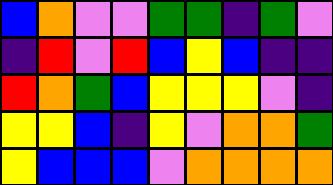[["blue", "orange", "violet", "violet", "green", "green", "indigo", "green", "violet"], ["indigo", "red", "violet", "red", "blue", "yellow", "blue", "indigo", "indigo"], ["red", "orange", "green", "blue", "yellow", "yellow", "yellow", "violet", "indigo"], ["yellow", "yellow", "blue", "indigo", "yellow", "violet", "orange", "orange", "green"], ["yellow", "blue", "blue", "blue", "violet", "orange", "orange", "orange", "orange"]]